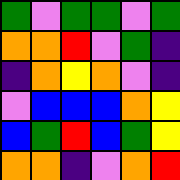[["green", "violet", "green", "green", "violet", "green"], ["orange", "orange", "red", "violet", "green", "indigo"], ["indigo", "orange", "yellow", "orange", "violet", "indigo"], ["violet", "blue", "blue", "blue", "orange", "yellow"], ["blue", "green", "red", "blue", "green", "yellow"], ["orange", "orange", "indigo", "violet", "orange", "red"]]